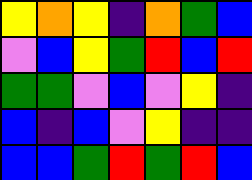[["yellow", "orange", "yellow", "indigo", "orange", "green", "blue"], ["violet", "blue", "yellow", "green", "red", "blue", "red"], ["green", "green", "violet", "blue", "violet", "yellow", "indigo"], ["blue", "indigo", "blue", "violet", "yellow", "indigo", "indigo"], ["blue", "blue", "green", "red", "green", "red", "blue"]]